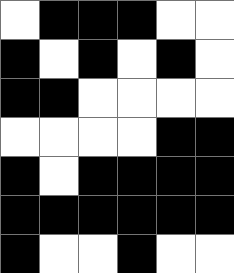[["white", "black", "black", "black", "white", "white"], ["black", "white", "black", "white", "black", "white"], ["black", "black", "white", "white", "white", "white"], ["white", "white", "white", "white", "black", "black"], ["black", "white", "black", "black", "black", "black"], ["black", "black", "black", "black", "black", "black"], ["black", "white", "white", "black", "white", "white"]]